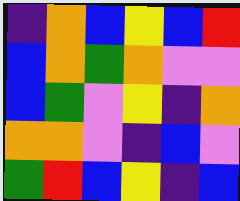[["indigo", "orange", "blue", "yellow", "blue", "red"], ["blue", "orange", "green", "orange", "violet", "violet"], ["blue", "green", "violet", "yellow", "indigo", "orange"], ["orange", "orange", "violet", "indigo", "blue", "violet"], ["green", "red", "blue", "yellow", "indigo", "blue"]]